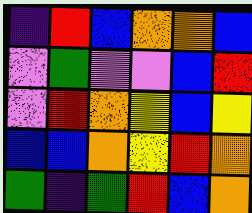[["indigo", "red", "blue", "orange", "orange", "blue"], ["violet", "green", "violet", "violet", "blue", "red"], ["violet", "red", "orange", "yellow", "blue", "yellow"], ["blue", "blue", "orange", "yellow", "red", "orange"], ["green", "indigo", "green", "red", "blue", "orange"]]